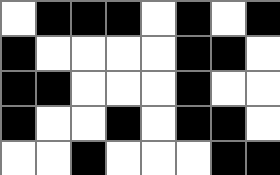[["white", "black", "black", "black", "white", "black", "white", "black"], ["black", "white", "white", "white", "white", "black", "black", "white"], ["black", "black", "white", "white", "white", "black", "white", "white"], ["black", "white", "white", "black", "white", "black", "black", "white"], ["white", "white", "black", "white", "white", "white", "black", "black"]]